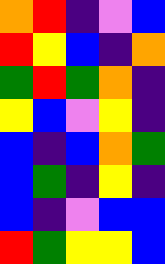[["orange", "red", "indigo", "violet", "blue"], ["red", "yellow", "blue", "indigo", "orange"], ["green", "red", "green", "orange", "indigo"], ["yellow", "blue", "violet", "yellow", "indigo"], ["blue", "indigo", "blue", "orange", "green"], ["blue", "green", "indigo", "yellow", "indigo"], ["blue", "indigo", "violet", "blue", "blue"], ["red", "green", "yellow", "yellow", "blue"]]